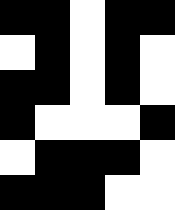[["black", "black", "white", "black", "black"], ["white", "black", "white", "black", "white"], ["black", "black", "white", "black", "white"], ["black", "white", "white", "white", "black"], ["white", "black", "black", "black", "white"], ["black", "black", "black", "white", "white"]]